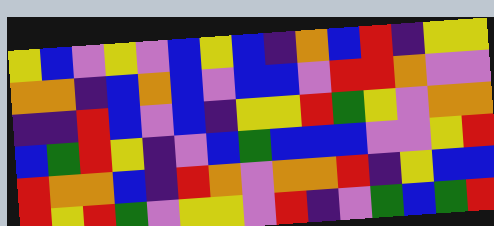[["yellow", "blue", "violet", "yellow", "violet", "blue", "yellow", "blue", "indigo", "orange", "blue", "red", "indigo", "yellow", "yellow"], ["orange", "orange", "indigo", "blue", "orange", "blue", "violet", "blue", "blue", "violet", "red", "red", "orange", "violet", "violet"], ["indigo", "indigo", "red", "blue", "violet", "blue", "indigo", "yellow", "yellow", "red", "green", "yellow", "violet", "orange", "orange"], ["blue", "green", "red", "yellow", "indigo", "violet", "blue", "green", "blue", "blue", "blue", "violet", "violet", "yellow", "red"], ["red", "orange", "orange", "blue", "indigo", "red", "orange", "violet", "orange", "orange", "red", "indigo", "yellow", "blue", "blue"], ["red", "yellow", "red", "green", "violet", "yellow", "yellow", "violet", "red", "indigo", "violet", "green", "blue", "green", "red"]]